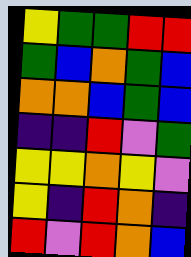[["yellow", "green", "green", "red", "red"], ["green", "blue", "orange", "green", "blue"], ["orange", "orange", "blue", "green", "blue"], ["indigo", "indigo", "red", "violet", "green"], ["yellow", "yellow", "orange", "yellow", "violet"], ["yellow", "indigo", "red", "orange", "indigo"], ["red", "violet", "red", "orange", "blue"]]